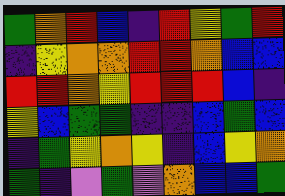[["green", "orange", "red", "blue", "indigo", "red", "yellow", "green", "red"], ["indigo", "yellow", "orange", "orange", "red", "red", "orange", "blue", "blue"], ["red", "red", "orange", "yellow", "red", "red", "red", "blue", "indigo"], ["yellow", "blue", "green", "green", "indigo", "indigo", "blue", "green", "blue"], ["indigo", "green", "yellow", "orange", "yellow", "indigo", "blue", "yellow", "orange"], ["green", "indigo", "violet", "green", "violet", "orange", "blue", "blue", "green"]]